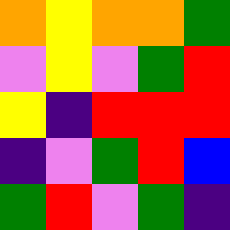[["orange", "yellow", "orange", "orange", "green"], ["violet", "yellow", "violet", "green", "red"], ["yellow", "indigo", "red", "red", "red"], ["indigo", "violet", "green", "red", "blue"], ["green", "red", "violet", "green", "indigo"]]